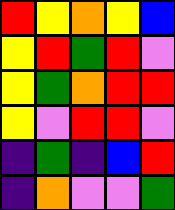[["red", "yellow", "orange", "yellow", "blue"], ["yellow", "red", "green", "red", "violet"], ["yellow", "green", "orange", "red", "red"], ["yellow", "violet", "red", "red", "violet"], ["indigo", "green", "indigo", "blue", "red"], ["indigo", "orange", "violet", "violet", "green"]]